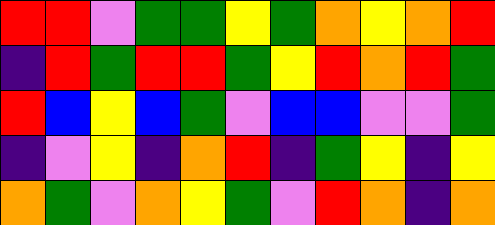[["red", "red", "violet", "green", "green", "yellow", "green", "orange", "yellow", "orange", "red"], ["indigo", "red", "green", "red", "red", "green", "yellow", "red", "orange", "red", "green"], ["red", "blue", "yellow", "blue", "green", "violet", "blue", "blue", "violet", "violet", "green"], ["indigo", "violet", "yellow", "indigo", "orange", "red", "indigo", "green", "yellow", "indigo", "yellow"], ["orange", "green", "violet", "orange", "yellow", "green", "violet", "red", "orange", "indigo", "orange"]]